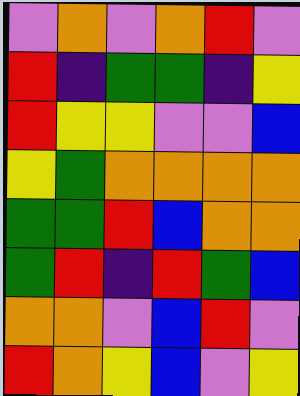[["violet", "orange", "violet", "orange", "red", "violet"], ["red", "indigo", "green", "green", "indigo", "yellow"], ["red", "yellow", "yellow", "violet", "violet", "blue"], ["yellow", "green", "orange", "orange", "orange", "orange"], ["green", "green", "red", "blue", "orange", "orange"], ["green", "red", "indigo", "red", "green", "blue"], ["orange", "orange", "violet", "blue", "red", "violet"], ["red", "orange", "yellow", "blue", "violet", "yellow"]]